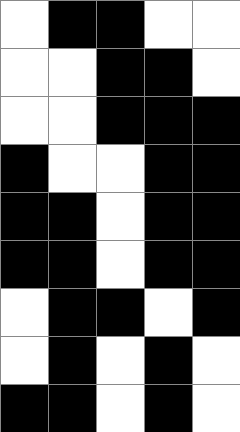[["white", "black", "black", "white", "white"], ["white", "white", "black", "black", "white"], ["white", "white", "black", "black", "black"], ["black", "white", "white", "black", "black"], ["black", "black", "white", "black", "black"], ["black", "black", "white", "black", "black"], ["white", "black", "black", "white", "black"], ["white", "black", "white", "black", "white"], ["black", "black", "white", "black", "white"]]